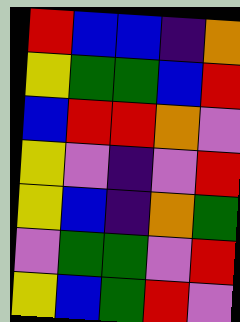[["red", "blue", "blue", "indigo", "orange"], ["yellow", "green", "green", "blue", "red"], ["blue", "red", "red", "orange", "violet"], ["yellow", "violet", "indigo", "violet", "red"], ["yellow", "blue", "indigo", "orange", "green"], ["violet", "green", "green", "violet", "red"], ["yellow", "blue", "green", "red", "violet"]]